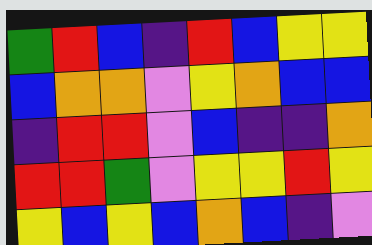[["green", "red", "blue", "indigo", "red", "blue", "yellow", "yellow"], ["blue", "orange", "orange", "violet", "yellow", "orange", "blue", "blue"], ["indigo", "red", "red", "violet", "blue", "indigo", "indigo", "orange"], ["red", "red", "green", "violet", "yellow", "yellow", "red", "yellow"], ["yellow", "blue", "yellow", "blue", "orange", "blue", "indigo", "violet"]]